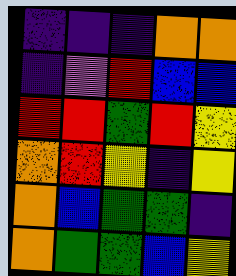[["indigo", "indigo", "indigo", "orange", "orange"], ["indigo", "violet", "red", "blue", "blue"], ["red", "red", "green", "red", "yellow"], ["orange", "red", "yellow", "indigo", "yellow"], ["orange", "blue", "green", "green", "indigo"], ["orange", "green", "green", "blue", "yellow"]]